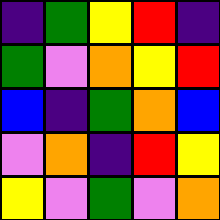[["indigo", "green", "yellow", "red", "indigo"], ["green", "violet", "orange", "yellow", "red"], ["blue", "indigo", "green", "orange", "blue"], ["violet", "orange", "indigo", "red", "yellow"], ["yellow", "violet", "green", "violet", "orange"]]